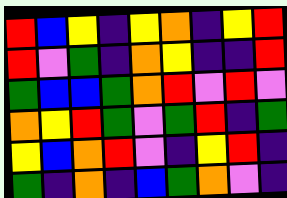[["red", "blue", "yellow", "indigo", "yellow", "orange", "indigo", "yellow", "red"], ["red", "violet", "green", "indigo", "orange", "yellow", "indigo", "indigo", "red"], ["green", "blue", "blue", "green", "orange", "red", "violet", "red", "violet"], ["orange", "yellow", "red", "green", "violet", "green", "red", "indigo", "green"], ["yellow", "blue", "orange", "red", "violet", "indigo", "yellow", "red", "indigo"], ["green", "indigo", "orange", "indigo", "blue", "green", "orange", "violet", "indigo"]]